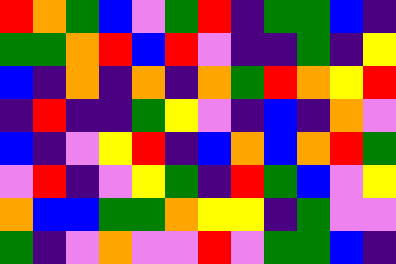[["red", "orange", "green", "blue", "violet", "green", "red", "indigo", "green", "green", "blue", "indigo"], ["green", "green", "orange", "red", "blue", "red", "violet", "indigo", "indigo", "green", "indigo", "yellow"], ["blue", "indigo", "orange", "indigo", "orange", "indigo", "orange", "green", "red", "orange", "yellow", "red"], ["indigo", "red", "indigo", "indigo", "green", "yellow", "violet", "indigo", "blue", "indigo", "orange", "violet"], ["blue", "indigo", "violet", "yellow", "red", "indigo", "blue", "orange", "blue", "orange", "red", "green"], ["violet", "red", "indigo", "violet", "yellow", "green", "indigo", "red", "green", "blue", "violet", "yellow"], ["orange", "blue", "blue", "green", "green", "orange", "yellow", "yellow", "indigo", "green", "violet", "violet"], ["green", "indigo", "violet", "orange", "violet", "violet", "red", "violet", "green", "green", "blue", "indigo"]]